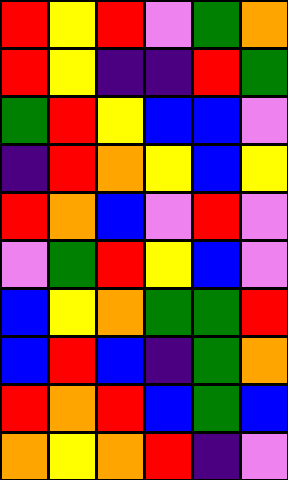[["red", "yellow", "red", "violet", "green", "orange"], ["red", "yellow", "indigo", "indigo", "red", "green"], ["green", "red", "yellow", "blue", "blue", "violet"], ["indigo", "red", "orange", "yellow", "blue", "yellow"], ["red", "orange", "blue", "violet", "red", "violet"], ["violet", "green", "red", "yellow", "blue", "violet"], ["blue", "yellow", "orange", "green", "green", "red"], ["blue", "red", "blue", "indigo", "green", "orange"], ["red", "orange", "red", "blue", "green", "blue"], ["orange", "yellow", "orange", "red", "indigo", "violet"]]